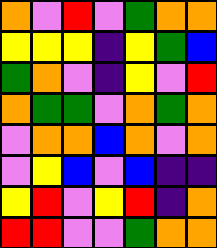[["orange", "violet", "red", "violet", "green", "orange", "orange"], ["yellow", "yellow", "yellow", "indigo", "yellow", "green", "blue"], ["green", "orange", "violet", "indigo", "yellow", "violet", "red"], ["orange", "green", "green", "violet", "orange", "green", "orange"], ["violet", "orange", "orange", "blue", "orange", "violet", "orange"], ["violet", "yellow", "blue", "violet", "blue", "indigo", "indigo"], ["yellow", "red", "violet", "yellow", "red", "indigo", "orange"], ["red", "red", "violet", "violet", "green", "orange", "orange"]]